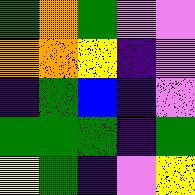[["green", "orange", "green", "violet", "violet"], ["orange", "orange", "yellow", "indigo", "violet"], ["indigo", "green", "blue", "indigo", "violet"], ["green", "green", "green", "indigo", "green"], ["yellow", "green", "indigo", "violet", "yellow"]]